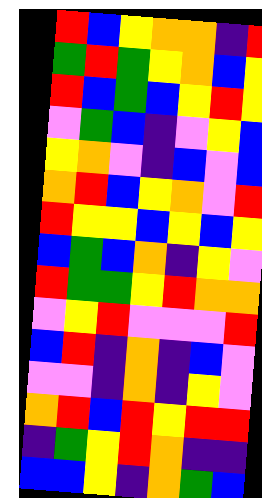[["red", "blue", "yellow", "orange", "orange", "indigo", "red"], ["green", "red", "green", "yellow", "orange", "blue", "yellow"], ["red", "blue", "green", "blue", "yellow", "red", "yellow"], ["violet", "green", "blue", "indigo", "violet", "yellow", "blue"], ["yellow", "orange", "violet", "indigo", "blue", "violet", "blue"], ["orange", "red", "blue", "yellow", "orange", "violet", "red"], ["red", "yellow", "yellow", "blue", "yellow", "blue", "yellow"], ["blue", "green", "blue", "orange", "indigo", "yellow", "violet"], ["red", "green", "green", "yellow", "red", "orange", "orange"], ["violet", "yellow", "red", "violet", "violet", "violet", "red"], ["blue", "red", "indigo", "orange", "indigo", "blue", "violet"], ["violet", "violet", "indigo", "orange", "indigo", "yellow", "violet"], ["orange", "red", "blue", "red", "yellow", "red", "red"], ["indigo", "green", "yellow", "red", "orange", "indigo", "indigo"], ["blue", "blue", "yellow", "indigo", "orange", "green", "blue"]]